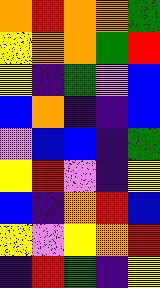[["orange", "red", "orange", "orange", "green"], ["yellow", "orange", "orange", "green", "red"], ["yellow", "indigo", "green", "violet", "blue"], ["blue", "orange", "indigo", "indigo", "blue"], ["violet", "blue", "blue", "indigo", "green"], ["yellow", "red", "violet", "indigo", "yellow"], ["blue", "indigo", "orange", "red", "blue"], ["yellow", "violet", "yellow", "orange", "red"], ["indigo", "red", "green", "indigo", "yellow"]]